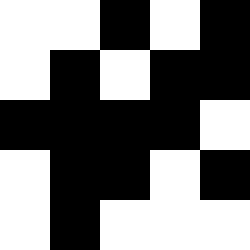[["white", "white", "black", "white", "black"], ["white", "black", "white", "black", "black"], ["black", "black", "black", "black", "white"], ["white", "black", "black", "white", "black"], ["white", "black", "white", "white", "white"]]